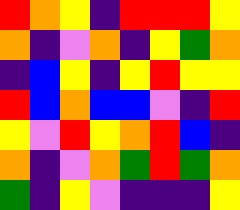[["red", "orange", "yellow", "indigo", "red", "red", "red", "yellow"], ["orange", "indigo", "violet", "orange", "indigo", "yellow", "green", "orange"], ["indigo", "blue", "yellow", "indigo", "yellow", "red", "yellow", "yellow"], ["red", "blue", "orange", "blue", "blue", "violet", "indigo", "red"], ["yellow", "violet", "red", "yellow", "orange", "red", "blue", "indigo"], ["orange", "indigo", "violet", "orange", "green", "red", "green", "orange"], ["green", "indigo", "yellow", "violet", "indigo", "indigo", "indigo", "yellow"]]